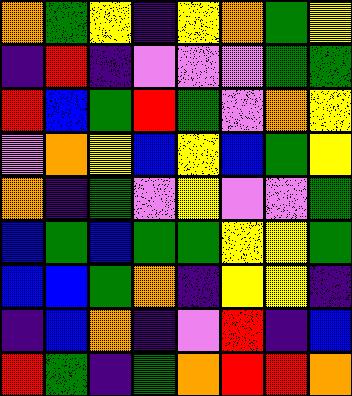[["orange", "green", "yellow", "indigo", "yellow", "orange", "green", "yellow"], ["indigo", "red", "indigo", "violet", "violet", "violet", "green", "green"], ["red", "blue", "green", "red", "green", "violet", "orange", "yellow"], ["violet", "orange", "yellow", "blue", "yellow", "blue", "green", "yellow"], ["orange", "indigo", "green", "violet", "yellow", "violet", "violet", "green"], ["blue", "green", "blue", "green", "green", "yellow", "yellow", "green"], ["blue", "blue", "green", "orange", "indigo", "yellow", "yellow", "indigo"], ["indigo", "blue", "orange", "indigo", "violet", "red", "indigo", "blue"], ["red", "green", "indigo", "green", "orange", "red", "red", "orange"]]